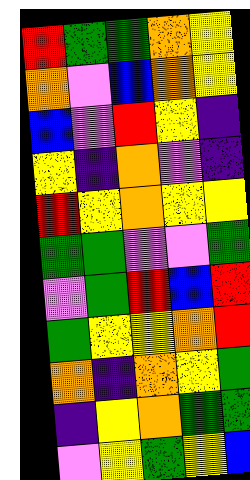[["red", "green", "green", "orange", "yellow"], ["orange", "violet", "blue", "orange", "yellow"], ["blue", "violet", "red", "yellow", "indigo"], ["yellow", "indigo", "orange", "violet", "indigo"], ["red", "yellow", "orange", "yellow", "yellow"], ["green", "green", "violet", "violet", "green"], ["violet", "green", "red", "blue", "red"], ["green", "yellow", "yellow", "orange", "red"], ["orange", "indigo", "orange", "yellow", "green"], ["indigo", "yellow", "orange", "green", "green"], ["violet", "yellow", "green", "yellow", "blue"]]